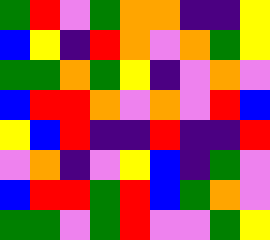[["green", "red", "violet", "green", "orange", "orange", "indigo", "indigo", "yellow"], ["blue", "yellow", "indigo", "red", "orange", "violet", "orange", "green", "yellow"], ["green", "green", "orange", "green", "yellow", "indigo", "violet", "orange", "violet"], ["blue", "red", "red", "orange", "violet", "orange", "violet", "red", "blue"], ["yellow", "blue", "red", "indigo", "indigo", "red", "indigo", "indigo", "red"], ["violet", "orange", "indigo", "violet", "yellow", "blue", "indigo", "green", "violet"], ["blue", "red", "red", "green", "red", "blue", "green", "orange", "violet"], ["green", "green", "violet", "green", "red", "violet", "violet", "green", "yellow"]]